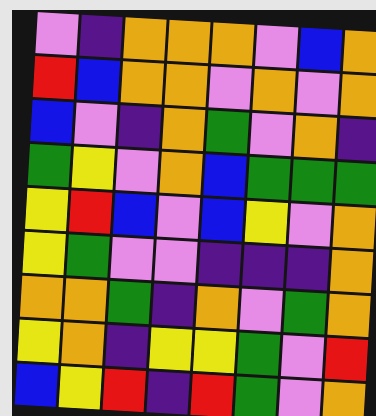[["violet", "indigo", "orange", "orange", "orange", "violet", "blue", "orange"], ["red", "blue", "orange", "orange", "violet", "orange", "violet", "orange"], ["blue", "violet", "indigo", "orange", "green", "violet", "orange", "indigo"], ["green", "yellow", "violet", "orange", "blue", "green", "green", "green"], ["yellow", "red", "blue", "violet", "blue", "yellow", "violet", "orange"], ["yellow", "green", "violet", "violet", "indigo", "indigo", "indigo", "orange"], ["orange", "orange", "green", "indigo", "orange", "violet", "green", "orange"], ["yellow", "orange", "indigo", "yellow", "yellow", "green", "violet", "red"], ["blue", "yellow", "red", "indigo", "red", "green", "violet", "orange"]]